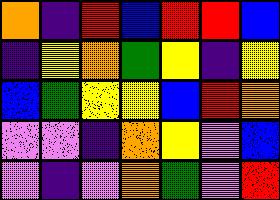[["orange", "indigo", "red", "blue", "red", "red", "blue"], ["indigo", "yellow", "orange", "green", "yellow", "indigo", "yellow"], ["blue", "green", "yellow", "yellow", "blue", "red", "orange"], ["violet", "violet", "indigo", "orange", "yellow", "violet", "blue"], ["violet", "indigo", "violet", "orange", "green", "violet", "red"]]